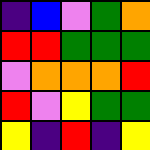[["indigo", "blue", "violet", "green", "orange"], ["red", "red", "green", "green", "green"], ["violet", "orange", "orange", "orange", "red"], ["red", "violet", "yellow", "green", "green"], ["yellow", "indigo", "red", "indigo", "yellow"]]